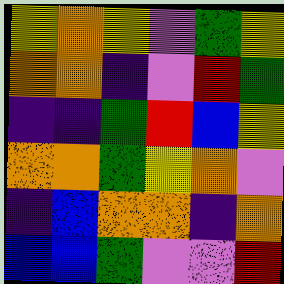[["yellow", "orange", "yellow", "violet", "green", "yellow"], ["orange", "orange", "indigo", "violet", "red", "green"], ["indigo", "indigo", "green", "red", "blue", "yellow"], ["orange", "orange", "green", "yellow", "orange", "violet"], ["indigo", "blue", "orange", "orange", "indigo", "orange"], ["blue", "blue", "green", "violet", "violet", "red"]]